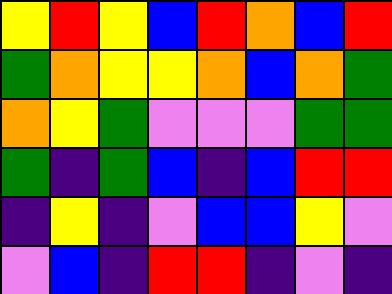[["yellow", "red", "yellow", "blue", "red", "orange", "blue", "red"], ["green", "orange", "yellow", "yellow", "orange", "blue", "orange", "green"], ["orange", "yellow", "green", "violet", "violet", "violet", "green", "green"], ["green", "indigo", "green", "blue", "indigo", "blue", "red", "red"], ["indigo", "yellow", "indigo", "violet", "blue", "blue", "yellow", "violet"], ["violet", "blue", "indigo", "red", "red", "indigo", "violet", "indigo"]]